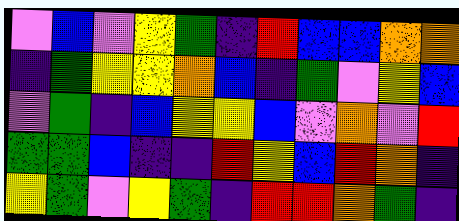[["violet", "blue", "violet", "yellow", "green", "indigo", "red", "blue", "blue", "orange", "orange"], ["indigo", "green", "yellow", "yellow", "orange", "blue", "indigo", "green", "violet", "yellow", "blue"], ["violet", "green", "indigo", "blue", "yellow", "yellow", "blue", "violet", "orange", "violet", "red"], ["green", "green", "blue", "indigo", "indigo", "red", "yellow", "blue", "red", "orange", "indigo"], ["yellow", "green", "violet", "yellow", "green", "indigo", "red", "red", "orange", "green", "indigo"]]